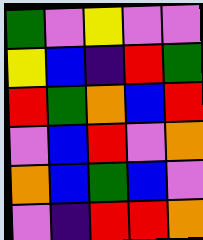[["green", "violet", "yellow", "violet", "violet"], ["yellow", "blue", "indigo", "red", "green"], ["red", "green", "orange", "blue", "red"], ["violet", "blue", "red", "violet", "orange"], ["orange", "blue", "green", "blue", "violet"], ["violet", "indigo", "red", "red", "orange"]]